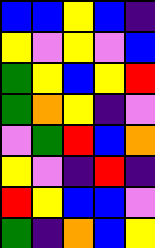[["blue", "blue", "yellow", "blue", "indigo"], ["yellow", "violet", "yellow", "violet", "blue"], ["green", "yellow", "blue", "yellow", "red"], ["green", "orange", "yellow", "indigo", "violet"], ["violet", "green", "red", "blue", "orange"], ["yellow", "violet", "indigo", "red", "indigo"], ["red", "yellow", "blue", "blue", "violet"], ["green", "indigo", "orange", "blue", "yellow"]]